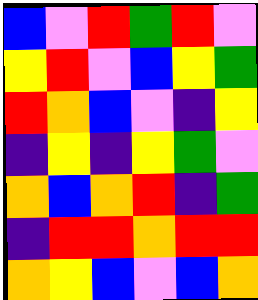[["blue", "violet", "red", "green", "red", "violet"], ["yellow", "red", "violet", "blue", "yellow", "green"], ["red", "orange", "blue", "violet", "indigo", "yellow"], ["indigo", "yellow", "indigo", "yellow", "green", "violet"], ["orange", "blue", "orange", "red", "indigo", "green"], ["indigo", "red", "red", "orange", "red", "red"], ["orange", "yellow", "blue", "violet", "blue", "orange"]]